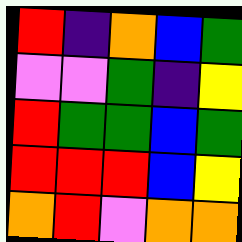[["red", "indigo", "orange", "blue", "green"], ["violet", "violet", "green", "indigo", "yellow"], ["red", "green", "green", "blue", "green"], ["red", "red", "red", "blue", "yellow"], ["orange", "red", "violet", "orange", "orange"]]